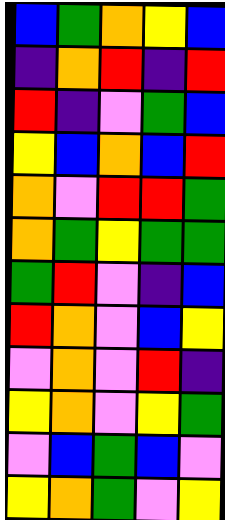[["blue", "green", "orange", "yellow", "blue"], ["indigo", "orange", "red", "indigo", "red"], ["red", "indigo", "violet", "green", "blue"], ["yellow", "blue", "orange", "blue", "red"], ["orange", "violet", "red", "red", "green"], ["orange", "green", "yellow", "green", "green"], ["green", "red", "violet", "indigo", "blue"], ["red", "orange", "violet", "blue", "yellow"], ["violet", "orange", "violet", "red", "indigo"], ["yellow", "orange", "violet", "yellow", "green"], ["violet", "blue", "green", "blue", "violet"], ["yellow", "orange", "green", "violet", "yellow"]]